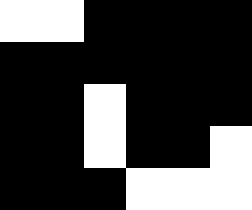[["white", "white", "black", "black", "black", "black"], ["black", "black", "black", "black", "black", "black"], ["black", "black", "white", "black", "black", "black"], ["black", "black", "white", "black", "black", "white"], ["black", "black", "black", "white", "white", "white"]]